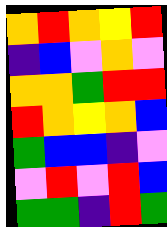[["orange", "red", "orange", "yellow", "red"], ["indigo", "blue", "violet", "orange", "violet"], ["orange", "orange", "green", "red", "red"], ["red", "orange", "yellow", "orange", "blue"], ["green", "blue", "blue", "indigo", "violet"], ["violet", "red", "violet", "red", "blue"], ["green", "green", "indigo", "red", "green"]]